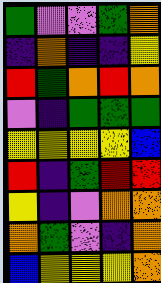[["green", "violet", "violet", "green", "orange"], ["indigo", "orange", "indigo", "indigo", "yellow"], ["red", "green", "orange", "red", "orange"], ["violet", "indigo", "green", "green", "green"], ["yellow", "yellow", "yellow", "yellow", "blue"], ["red", "indigo", "green", "red", "red"], ["yellow", "indigo", "violet", "orange", "orange"], ["orange", "green", "violet", "indigo", "orange"], ["blue", "yellow", "yellow", "yellow", "orange"]]